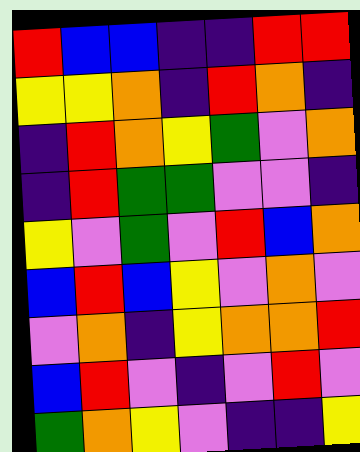[["red", "blue", "blue", "indigo", "indigo", "red", "red"], ["yellow", "yellow", "orange", "indigo", "red", "orange", "indigo"], ["indigo", "red", "orange", "yellow", "green", "violet", "orange"], ["indigo", "red", "green", "green", "violet", "violet", "indigo"], ["yellow", "violet", "green", "violet", "red", "blue", "orange"], ["blue", "red", "blue", "yellow", "violet", "orange", "violet"], ["violet", "orange", "indigo", "yellow", "orange", "orange", "red"], ["blue", "red", "violet", "indigo", "violet", "red", "violet"], ["green", "orange", "yellow", "violet", "indigo", "indigo", "yellow"]]